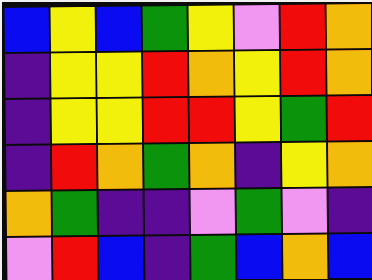[["blue", "yellow", "blue", "green", "yellow", "violet", "red", "orange"], ["indigo", "yellow", "yellow", "red", "orange", "yellow", "red", "orange"], ["indigo", "yellow", "yellow", "red", "red", "yellow", "green", "red"], ["indigo", "red", "orange", "green", "orange", "indigo", "yellow", "orange"], ["orange", "green", "indigo", "indigo", "violet", "green", "violet", "indigo"], ["violet", "red", "blue", "indigo", "green", "blue", "orange", "blue"]]